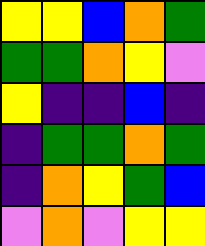[["yellow", "yellow", "blue", "orange", "green"], ["green", "green", "orange", "yellow", "violet"], ["yellow", "indigo", "indigo", "blue", "indigo"], ["indigo", "green", "green", "orange", "green"], ["indigo", "orange", "yellow", "green", "blue"], ["violet", "orange", "violet", "yellow", "yellow"]]